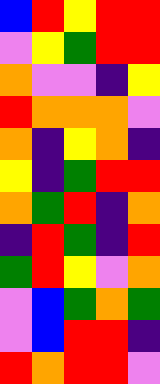[["blue", "red", "yellow", "red", "red"], ["violet", "yellow", "green", "red", "red"], ["orange", "violet", "violet", "indigo", "yellow"], ["red", "orange", "orange", "orange", "violet"], ["orange", "indigo", "yellow", "orange", "indigo"], ["yellow", "indigo", "green", "red", "red"], ["orange", "green", "red", "indigo", "orange"], ["indigo", "red", "green", "indigo", "red"], ["green", "red", "yellow", "violet", "orange"], ["violet", "blue", "green", "orange", "green"], ["violet", "blue", "red", "red", "indigo"], ["red", "orange", "red", "red", "violet"]]